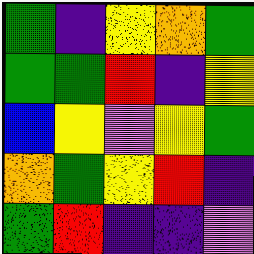[["green", "indigo", "yellow", "orange", "green"], ["green", "green", "red", "indigo", "yellow"], ["blue", "yellow", "violet", "yellow", "green"], ["orange", "green", "yellow", "red", "indigo"], ["green", "red", "indigo", "indigo", "violet"]]